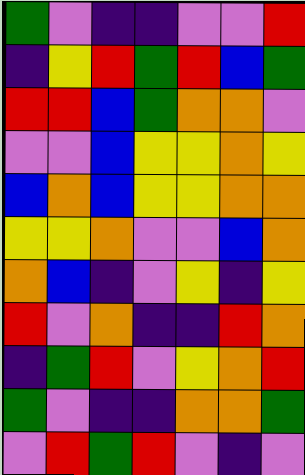[["green", "violet", "indigo", "indigo", "violet", "violet", "red"], ["indigo", "yellow", "red", "green", "red", "blue", "green"], ["red", "red", "blue", "green", "orange", "orange", "violet"], ["violet", "violet", "blue", "yellow", "yellow", "orange", "yellow"], ["blue", "orange", "blue", "yellow", "yellow", "orange", "orange"], ["yellow", "yellow", "orange", "violet", "violet", "blue", "orange"], ["orange", "blue", "indigo", "violet", "yellow", "indigo", "yellow"], ["red", "violet", "orange", "indigo", "indigo", "red", "orange"], ["indigo", "green", "red", "violet", "yellow", "orange", "red"], ["green", "violet", "indigo", "indigo", "orange", "orange", "green"], ["violet", "red", "green", "red", "violet", "indigo", "violet"]]